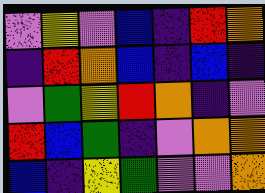[["violet", "yellow", "violet", "blue", "indigo", "red", "orange"], ["indigo", "red", "orange", "blue", "indigo", "blue", "indigo"], ["violet", "green", "yellow", "red", "orange", "indigo", "violet"], ["red", "blue", "green", "indigo", "violet", "orange", "orange"], ["blue", "indigo", "yellow", "green", "violet", "violet", "orange"]]